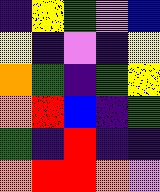[["indigo", "yellow", "green", "violet", "blue"], ["yellow", "indigo", "violet", "indigo", "yellow"], ["orange", "green", "indigo", "green", "yellow"], ["orange", "red", "blue", "indigo", "green"], ["green", "indigo", "red", "indigo", "indigo"], ["orange", "red", "red", "orange", "violet"]]